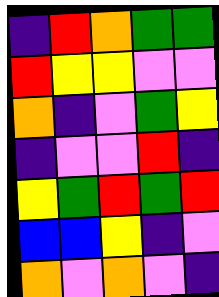[["indigo", "red", "orange", "green", "green"], ["red", "yellow", "yellow", "violet", "violet"], ["orange", "indigo", "violet", "green", "yellow"], ["indigo", "violet", "violet", "red", "indigo"], ["yellow", "green", "red", "green", "red"], ["blue", "blue", "yellow", "indigo", "violet"], ["orange", "violet", "orange", "violet", "indigo"]]